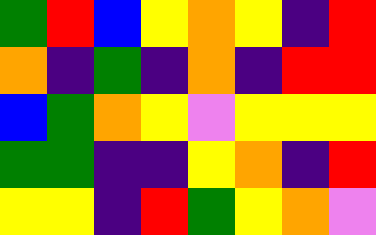[["green", "red", "blue", "yellow", "orange", "yellow", "indigo", "red"], ["orange", "indigo", "green", "indigo", "orange", "indigo", "red", "red"], ["blue", "green", "orange", "yellow", "violet", "yellow", "yellow", "yellow"], ["green", "green", "indigo", "indigo", "yellow", "orange", "indigo", "red"], ["yellow", "yellow", "indigo", "red", "green", "yellow", "orange", "violet"]]